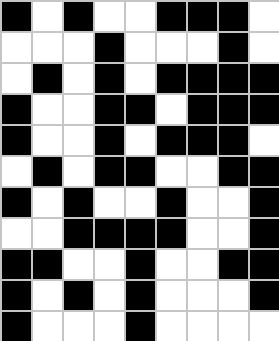[["black", "white", "black", "white", "white", "black", "black", "black", "white"], ["white", "white", "white", "black", "white", "white", "white", "black", "white"], ["white", "black", "white", "black", "white", "black", "black", "black", "black"], ["black", "white", "white", "black", "black", "white", "black", "black", "black"], ["black", "white", "white", "black", "white", "black", "black", "black", "white"], ["white", "black", "white", "black", "black", "white", "white", "black", "black"], ["black", "white", "black", "white", "white", "black", "white", "white", "black"], ["white", "white", "black", "black", "black", "black", "white", "white", "black"], ["black", "black", "white", "white", "black", "white", "white", "black", "black"], ["black", "white", "black", "white", "black", "white", "white", "white", "black"], ["black", "white", "white", "white", "black", "white", "white", "white", "white"]]